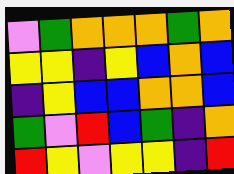[["violet", "green", "orange", "orange", "orange", "green", "orange"], ["yellow", "yellow", "indigo", "yellow", "blue", "orange", "blue"], ["indigo", "yellow", "blue", "blue", "orange", "orange", "blue"], ["green", "violet", "red", "blue", "green", "indigo", "orange"], ["red", "yellow", "violet", "yellow", "yellow", "indigo", "red"]]